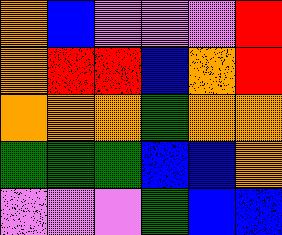[["orange", "blue", "violet", "violet", "violet", "red"], ["orange", "red", "red", "blue", "orange", "red"], ["orange", "orange", "orange", "green", "orange", "orange"], ["green", "green", "green", "blue", "blue", "orange"], ["violet", "violet", "violet", "green", "blue", "blue"]]